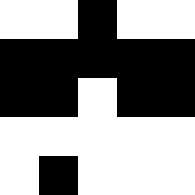[["white", "white", "black", "white", "white"], ["black", "black", "black", "black", "black"], ["black", "black", "white", "black", "black"], ["white", "white", "white", "white", "white"], ["white", "black", "white", "white", "white"]]